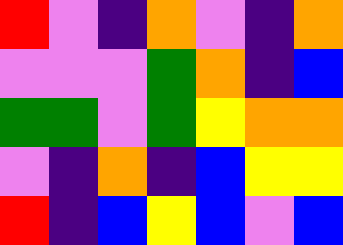[["red", "violet", "indigo", "orange", "violet", "indigo", "orange"], ["violet", "violet", "violet", "green", "orange", "indigo", "blue"], ["green", "green", "violet", "green", "yellow", "orange", "orange"], ["violet", "indigo", "orange", "indigo", "blue", "yellow", "yellow"], ["red", "indigo", "blue", "yellow", "blue", "violet", "blue"]]